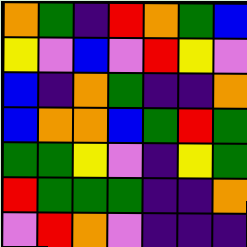[["orange", "green", "indigo", "red", "orange", "green", "blue"], ["yellow", "violet", "blue", "violet", "red", "yellow", "violet"], ["blue", "indigo", "orange", "green", "indigo", "indigo", "orange"], ["blue", "orange", "orange", "blue", "green", "red", "green"], ["green", "green", "yellow", "violet", "indigo", "yellow", "green"], ["red", "green", "green", "green", "indigo", "indigo", "orange"], ["violet", "red", "orange", "violet", "indigo", "indigo", "indigo"]]